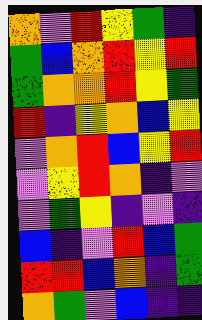[["orange", "violet", "red", "yellow", "green", "indigo"], ["green", "blue", "orange", "red", "yellow", "red"], ["green", "orange", "orange", "red", "yellow", "green"], ["red", "indigo", "yellow", "orange", "blue", "yellow"], ["violet", "orange", "red", "blue", "yellow", "red"], ["violet", "yellow", "red", "orange", "indigo", "violet"], ["violet", "green", "yellow", "indigo", "violet", "indigo"], ["blue", "indigo", "violet", "red", "blue", "green"], ["red", "red", "blue", "orange", "indigo", "green"], ["orange", "green", "violet", "blue", "indigo", "indigo"]]